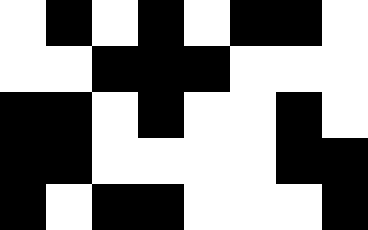[["white", "black", "white", "black", "white", "black", "black", "white"], ["white", "white", "black", "black", "black", "white", "white", "white"], ["black", "black", "white", "black", "white", "white", "black", "white"], ["black", "black", "white", "white", "white", "white", "black", "black"], ["black", "white", "black", "black", "white", "white", "white", "black"]]